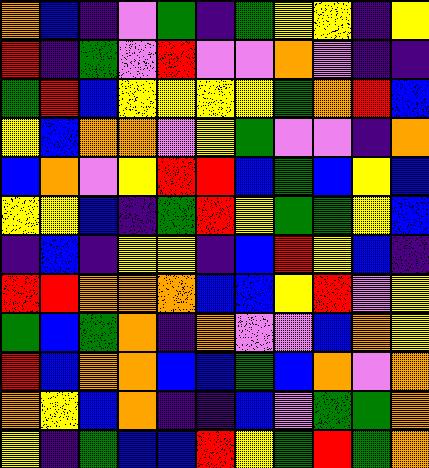[["orange", "blue", "indigo", "violet", "green", "indigo", "green", "yellow", "yellow", "indigo", "yellow"], ["red", "indigo", "green", "violet", "red", "violet", "violet", "orange", "violet", "indigo", "indigo"], ["green", "red", "blue", "yellow", "yellow", "yellow", "yellow", "green", "orange", "red", "blue"], ["yellow", "blue", "orange", "orange", "violet", "yellow", "green", "violet", "violet", "indigo", "orange"], ["blue", "orange", "violet", "yellow", "red", "red", "blue", "green", "blue", "yellow", "blue"], ["yellow", "yellow", "blue", "indigo", "green", "red", "yellow", "green", "green", "yellow", "blue"], ["indigo", "blue", "indigo", "yellow", "yellow", "indigo", "blue", "red", "yellow", "blue", "indigo"], ["red", "red", "orange", "orange", "orange", "blue", "blue", "yellow", "red", "violet", "yellow"], ["green", "blue", "green", "orange", "indigo", "orange", "violet", "violet", "blue", "orange", "yellow"], ["red", "blue", "orange", "orange", "blue", "blue", "green", "blue", "orange", "violet", "orange"], ["orange", "yellow", "blue", "orange", "indigo", "indigo", "blue", "violet", "green", "green", "orange"], ["yellow", "indigo", "green", "blue", "blue", "red", "yellow", "green", "red", "green", "orange"]]